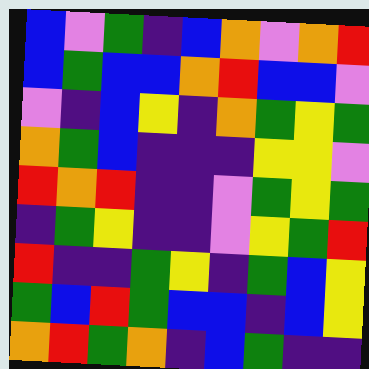[["blue", "violet", "green", "indigo", "blue", "orange", "violet", "orange", "red"], ["blue", "green", "blue", "blue", "orange", "red", "blue", "blue", "violet"], ["violet", "indigo", "blue", "yellow", "indigo", "orange", "green", "yellow", "green"], ["orange", "green", "blue", "indigo", "indigo", "indigo", "yellow", "yellow", "violet"], ["red", "orange", "red", "indigo", "indigo", "violet", "green", "yellow", "green"], ["indigo", "green", "yellow", "indigo", "indigo", "violet", "yellow", "green", "red"], ["red", "indigo", "indigo", "green", "yellow", "indigo", "green", "blue", "yellow"], ["green", "blue", "red", "green", "blue", "blue", "indigo", "blue", "yellow"], ["orange", "red", "green", "orange", "indigo", "blue", "green", "indigo", "indigo"]]